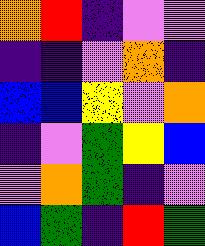[["orange", "red", "indigo", "violet", "violet"], ["indigo", "indigo", "violet", "orange", "indigo"], ["blue", "blue", "yellow", "violet", "orange"], ["indigo", "violet", "green", "yellow", "blue"], ["violet", "orange", "green", "indigo", "violet"], ["blue", "green", "indigo", "red", "green"]]